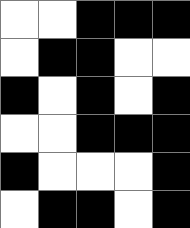[["white", "white", "black", "black", "black"], ["white", "black", "black", "white", "white"], ["black", "white", "black", "white", "black"], ["white", "white", "black", "black", "black"], ["black", "white", "white", "white", "black"], ["white", "black", "black", "white", "black"]]